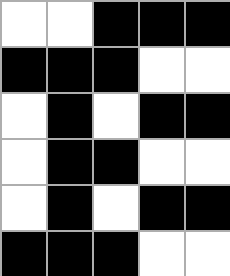[["white", "white", "black", "black", "black"], ["black", "black", "black", "white", "white"], ["white", "black", "white", "black", "black"], ["white", "black", "black", "white", "white"], ["white", "black", "white", "black", "black"], ["black", "black", "black", "white", "white"]]